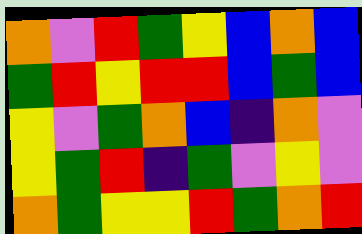[["orange", "violet", "red", "green", "yellow", "blue", "orange", "blue"], ["green", "red", "yellow", "red", "red", "blue", "green", "blue"], ["yellow", "violet", "green", "orange", "blue", "indigo", "orange", "violet"], ["yellow", "green", "red", "indigo", "green", "violet", "yellow", "violet"], ["orange", "green", "yellow", "yellow", "red", "green", "orange", "red"]]